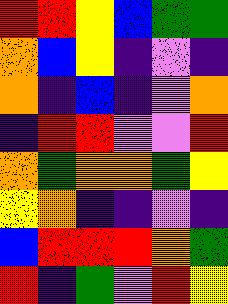[["red", "red", "yellow", "blue", "green", "green"], ["orange", "blue", "yellow", "indigo", "violet", "indigo"], ["orange", "indigo", "blue", "indigo", "violet", "orange"], ["indigo", "red", "red", "violet", "violet", "red"], ["orange", "green", "orange", "orange", "green", "yellow"], ["yellow", "orange", "indigo", "indigo", "violet", "indigo"], ["blue", "red", "red", "red", "orange", "green"], ["red", "indigo", "green", "violet", "red", "yellow"]]